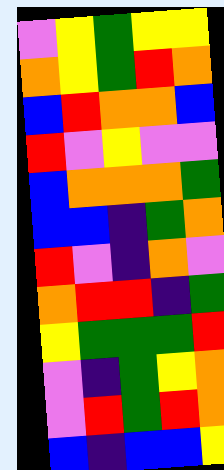[["violet", "yellow", "green", "yellow", "yellow"], ["orange", "yellow", "green", "red", "orange"], ["blue", "red", "orange", "orange", "blue"], ["red", "violet", "yellow", "violet", "violet"], ["blue", "orange", "orange", "orange", "green"], ["blue", "blue", "indigo", "green", "orange"], ["red", "violet", "indigo", "orange", "violet"], ["orange", "red", "red", "indigo", "green"], ["yellow", "green", "green", "green", "red"], ["violet", "indigo", "green", "yellow", "orange"], ["violet", "red", "green", "red", "orange"], ["blue", "indigo", "blue", "blue", "yellow"]]